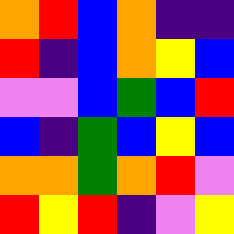[["orange", "red", "blue", "orange", "indigo", "indigo"], ["red", "indigo", "blue", "orange", "yellow", "blue"], ["violet", "violet", "blue", "green", "blue", "red"], ["blue", "indigo", "green", "blue", "yellow", "blue"], ["orange", "orange", "green", "orange", "red", "violet"], ["red", "yellow", "red", "indigo", "violet", "yellow"]]